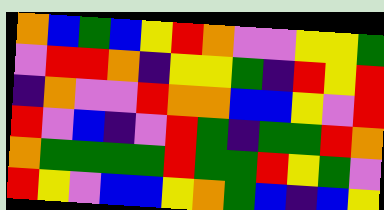[["orange", "blue", "green", "blue", "yellow", "red", "orange", "violet", "violet", "yellow", "yellow", "green"], ["violet", "red", "red", "orange", "indigo", "yellow", "yellow", "green", "indigo", "red", "yellow", "red"], ["indigo", "orange", "violet", "violet", "red", "orange", "orange", "blue", "blue", "yellow", "violet", "red"], ["red", "violet", "blue", "indigo", "violet", "red", "green", "indigo", "green", "green", "red", "orange"], ["orange", "green", "green", "green", "green", "red", "green", "green", "red", "yellow", "green", "violet"], ["red", "yellow", "violet", "blue", "blue", "yellow", "orange", "green", "blue", "indigo", "blue", "yellow"]]